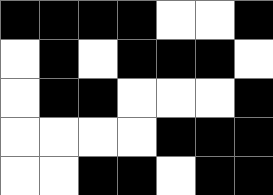[["black", "black", "black", "black", "white", "white", "black"], ["white", "black", "white", "black", "black", "black", "white"], ["white", "black", "black", "white", "white", "white", "black"], ["white", "white", "white", "white", "black", "black", "black"], ["white", "white", "black", "black", "white", "black", "black"]]